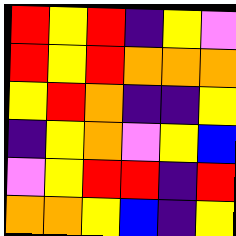[["red", "yellow", "red", "indigo", "yellow", "violet"], ["red", "yellow", "red", "orange", "orange", "orange"], ["yellow", "red", "orange", "indigo", "indigo", "yellow"], ["indigo", "yellow", "orange", "violet", "yellow", "blue"], ["violet", "yellow", "red", "red", "indigo", "red"], ["orange", "orange", "yellow", "blue", "indigo", "yellow"]]